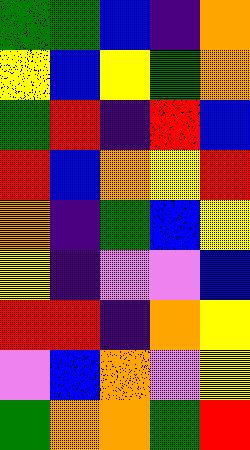[["green", "green", "blue", "indigo", "orange"], ["yellow", "blue", "yellow", "green", "orange"], ["green", "red", "indigo", "red", "blue"], ["red", "blue", "orange", "yellow", "red"], ["orange", "indigo", "green", "blue", "yellow"], ["yellow", "indigo", "violet", "violet", "blue"], ["red", "red", "indigo", "orange", "yellow"], ["violet", "blue", "orange", "violet", "yellow"], ["green", "orange", "orange", "green", "red"]]